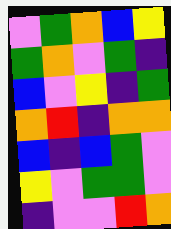[["violet", "green", "orange", "blue", "yellow"], ["green", "orange", "violet", "green", "indigo"], ["blue", "violet", "yellow", "indigo", "green"], ["orange", "red", "indigo", "orange", "orange"], ["blue", "indigo", "blue", "green", "violet"], ["yellow", "violet", "green", "green", "violet"], ["indigo", "violet", "violet", "red", "orange"]]